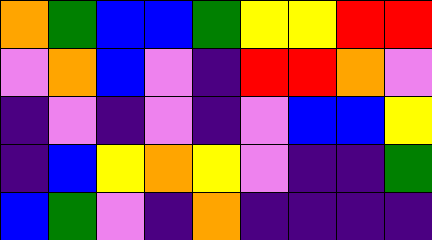[["orange", "green", "blue", "blue", "green", "yellow", "yellow", "red", "red"], ["violet", "orange", "blue", "violet", "indigo", "red", "red", "orange", "violet"], ["indigo", "violet", "indigo", "violet", "indigo", "violet", "blue", "blue", "yellow"], ["indigo", "blue", "yellow", "orange", "yellow", "violet", "indigo", "indigo", "green"], ["blue", "green", "violet", "indigo", "orange", "indigo", "indigo", "indigo", "indigo"]]